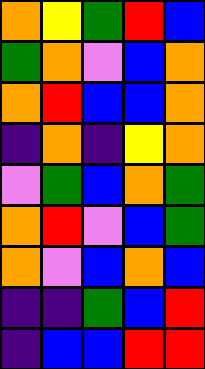[["orange", "yellow", "green", "red", "blue"], ["green", "orange", "violet", "blue", "orange"], ["orange", "red", "blue", "blue", "orange"], ["indigo", "orange", "indigo", "yellow", "orange"], ["violet", "green", "blue", "orange", "green"], ["orange", "red", "violet", "blue", "green"], ["orange", "violet", "blue", "orange", "blue"], ["indigo", "indigo", "green", "blue", "red"], ["indigo", "blue", "blue", "red", "red"]]